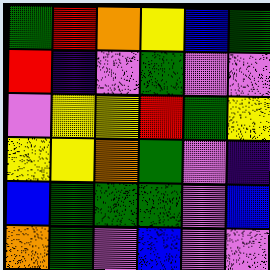[["green", "red", "orange", "yellow", "blue", "green"], ["red", "indigo", "violet", "green", "violet", "violet"], ["violet", "yellow", "yellow", "red", "green", "yellow"], ["yellow", "yellow", "orange", "green", "violet", "indigo"], ["blue", "green", "green", "green", "violet", "blue"], ["orange", "green", "violet", "blue", "violet", "violet"]]